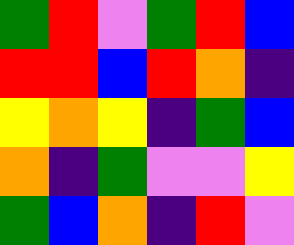[["green", "red", "violet", "green", "red", "blue"], ["red", "red", "blue", "red", "orange", "indigo"], ["yellow", "orange", "yellow", "indigo", "green", "blue"], ["orange", "indigo", "green", "violet", "violet", "yellow"], ["green", "blue", "orange", "indigo", "red", "violet"]]